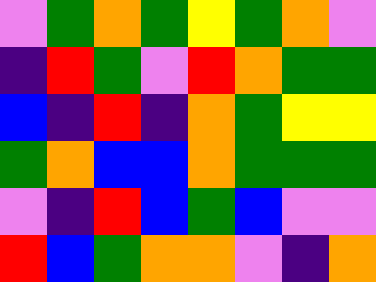[["violet", "green", "orange", "green", "yellow", "green", "orange", "violet"], ["indigo", "red", "green", "violet", "red", "orange", "green", "green"], ["blue", "indigo", "red", "indigo", "orange", "green", "yellow", "yellow"], ["green", "orange", "blue", "blue", "orange", "green", "green", "green"], ["violet", "indigo", "red", "blue", "green", "blue", "violet", "violet"], ["red", "blue", "green", "orange", "orange", "violet", "indigo", "orange"]]